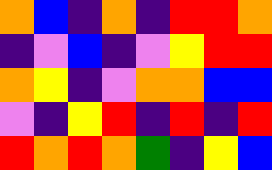[["orange", "blue", "indigo", "orange", "indigo", "red", "red", "orange"], ["indigo", "violet", "blue", "indigo", "violet", "yellow", "red", "red"], ["orange", "yellow", "indigo", "violet", "orange", "orange", "blue", "blue"], ["violet", "indigo", "yellow", "red", "indigo", "red", "indigo", "red"], ["red", "orange", "red", "orange", "green", "indigo", "yellow", "blue"]]